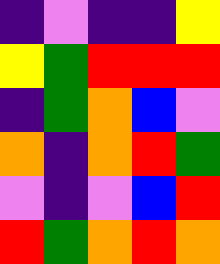[["indigo", "violet", "indigo", "indigo", "yellow"], ["yellow", "green", "red", "red", "red"], ["indigo", "green", "orange", "blue", "violet"], ["orange", "indigo", "orange", "red", "green"], ["violet", "indigo", "violet", "blue", "red"], ["red", "green", "orange", "red", "orange"]]